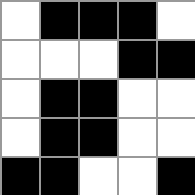[["white", "black", "black", "black", "white"], ["white", "white", "white", "black", "black"], ["white", "black", "black", "white", "white"], ["white", "black", "black", "white", "white"], ["black", "black", "white", "white", "black"]]